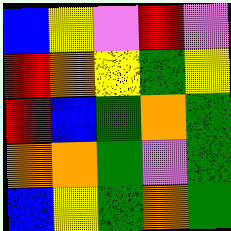[["blue", "yellow", "violet", "red", "violet"], ["red", "orange", "yellow", "green", "yellow"], ["red", "blue", "green", "orange", "green"], ["orange", "orange", "green", "violet", "green"], ["blue", "yellow", "green", "orange", "green"]]